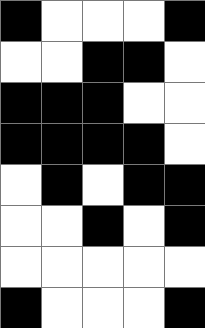[["black", "white", "white", "white", "black"], ["white", "white", "black", "black", "white"], ["black", "black", "black", "white", "white"], ["black", "black", "black", "black", "white"], ["white", "black", "white", "black", "black"], ["white", "white", "black", "white", "black"], ["white", "white", "white", "white", "white"], ["black", "white", "white", "white", "black"]]